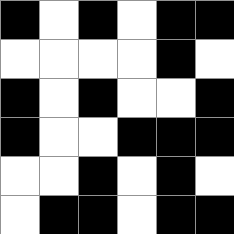[["black", "white", "black", "white", "black", "black"], ["white", "white", "white", "white", "black", "white"], ["black", "white", "black", "white", "white", "black"], ["black", "white", "white", "black", "black", "black"], ["white", "white", "black", "white", "black", "white"], ["white", "black", "black", "white", "black", "black"]]